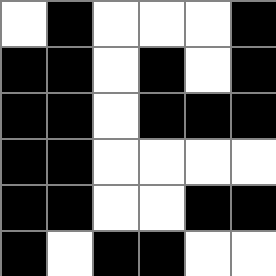[["white", "black", "white", "white", "white", "black"], ["black", "black", "white", "black", "white", "black"], ["black", "black", "white", "black", "black", "black"], ["black", "black", "white", "white", "white", "white"], ["black", "black", "white", "white", "black", "black"], ["black", "white", "black", "black", "white", "white"]]